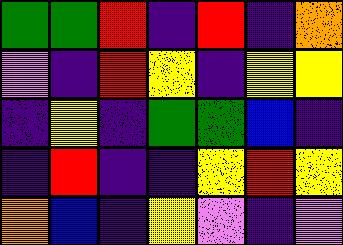[["green", "green", "red", "indigo", "red", "indigo", "orange"], ["violet", "indigo", "red", "yellow", "indigo", "yellow", "yellow"], ["indigo", "yellow", "indigo", "green", "green", "blue", "indigo"], ["indigo", "red", "indigo", "indigo", "yellow", "red", "yellow"], ["orange", "blue", "indigo", "yellow", "violet", "indigo", "violet"]]